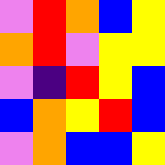[["violet", "red", "orange", "blue", "yellow"], ["orange", "red", "violet", "yellow", "yellow"], ["violet", "indigo", "red", "yellow", "blue"], ["blue", "orange", "yellow", "red", "blue"], ["violet", "orange", "blue", "blue", "yellow"]]